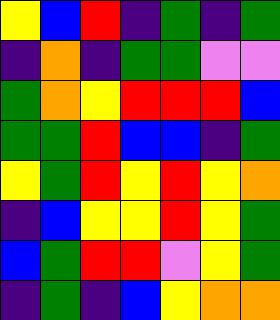[["yellow", "blue", "red", "indigo", "green", "indigo", "green"], ["indigo", "orange", "indigo", "green", "green", "violet", "violet"], ["green", "orange", "yellow", "red", "red", "red", "blue"], ["green", "green", "red", "blue", "blue", "indigo", "green"], ["yellow", "green", "red", "yellow", "red", "yellow", "orange"], ["indigo", "blue", "yellow", "yellow", "red", "yellow", "green"], ["blue", "green", "red", "red", "violet", "yellow", "green"], ["indigo", "green", "indigo", "blue", "yellow", "orange", "orange"]]